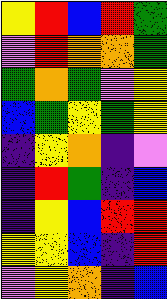[["yellow", "red", "blue", "red", "green"], ["violet", "red", "orange", "orange", "green"], ["green", "orange", "green", "violet", "yellow"], ["blue", "green", "yellow", "green", "yellow"], ["indigo", "yellow", "orange", "indigo", "violet"], ["indigo", "red", "green", "indigo", "blue"], ["indigo", "yellow", "blue", "red", "red"], ["yellow", "yellow", "blue", "indigo", "red"], ["violet", "yellow", "orange", "indigo", "blue"]]